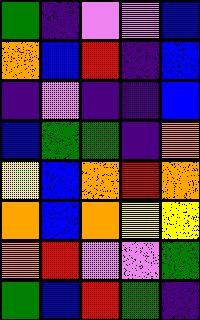[["green", "indigo", "violet", "violet", "blue"], ["orange", "blue", "red", "indigo", "blue"], ["indigo", "violet", "indigo", "indigo", "blue"], ["blue", "green", "green", "indigo", "orange"], ["yellow", "blue", "orange", "red", "orange"], ["orange", "blue", "orange", "yellow", "yellow"], ["orange", "red", "violet", "violet", "green"], ["green", "blue", "red", "green", "indigo"]]